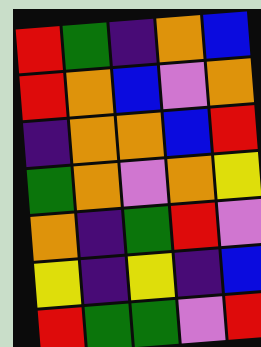[["red", "green", "indigo", "orange", "blue"], ["red", "orange", "blue", "violet", "orange"], ["indigo", "orange", "orange", "blue", "red"], ["green", "orange", "violet", "orange", "yellow"], ["orange", "indigo", "green", "red", "violet"], ["yellow", "indigo", "yellow", "indigo", "blue"], ["red", "green", "green", "violet", "red"]]